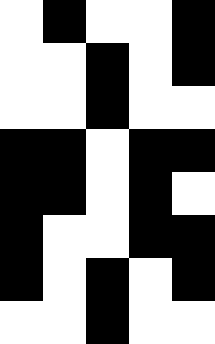[["white", "black", "white", "white", "black"], ["white", "white", "black", "white", "black"], ["white", "white", "black", "white", "white"], ["black", "black", "white", "black", "black"], ["black", "black", "white", "black", "white"], ["black", "white", "white", "black", "black"], ["black", "white", "black", "white", "black"], ["white", "white", "black", "white", "white"]]